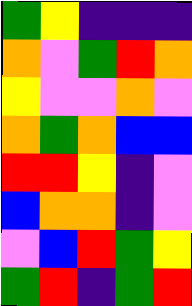[["green", "yellow", "indigo", "indigo", "indigo"], ["orange", "violet", "green", "red", "orange"], ["yellow", "violet", "violet", "orange", "violet"], ["orange", "green", "orange", "blue", "blue"], ["red", "red", "yellow", "indigo", "violet"], ["blue", "orange", "orange", "indigo", "violet"], ["violet", "blue", "red", "green", "yellow"], ["green", "red", "indigo", "green", "red"]]